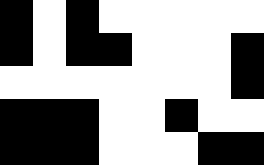[["black", "white", "black", "white", "white", "white", "white", "white"], ["black", "white", "black", "black", "white", "white", "white", "black"], ["white", "white", "white", "white", "white", "white", "white", "black"], ["black", "black", "black", "white", "white", "black", "white", "white"], ["black", "black", "black", "white", "white", "white", "black", "black"]]